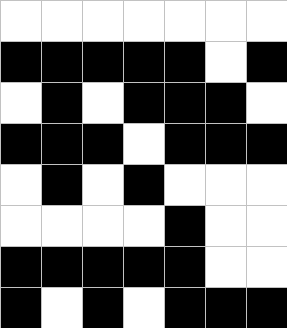[["white", "white", "white", "white", "white", "white", "white"], ["black", "black", "black", "black", "black", "white", "black"], ["white", "black", "white", "black", "black", "black", "white"], ["black", "black", "black", "white", "black", "black", "black"], ["white", "black", "white", "black", "white", "white", "white"], ["white", "white", "white", "white", "black", "white", "white"], ["black", "black", "black", "black", "black", "white", "white"], ["black", "white", "black", "white", "black", "black", "black"]]